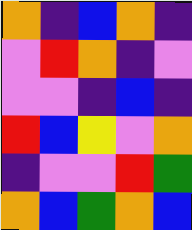[["orange", "indigo", "blue", "orange", "indigo"], ["violet", "red", "orange", "indigo", "violet"], ["violet", "violet", "indigo", "blue", "indigo"], ["red", "blue", "yellow", "violet", "orange"], ["indigo", "violet", "violet", "red", "green"], ["orange", "blue", "green", "orange", "blue"]]